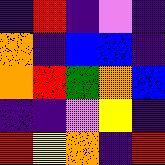[["indigo", "red", "indigo", "violet", "indigo"], ["orange", "indigo", "blue", "blue", "indigo"], ["orange", "red", "green", "orange", "blue"], ["indigo", "indigo", "violet", "yellow", "indigo"], ["red", "yellow", "orange", "indigo", "red"]]